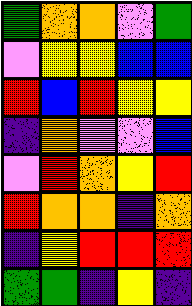[["green", "orange", "orange", "violet", "green"], ["violet", "yellow", "yellow", "blue", "blue"], ["red", "blue", "red", "yellow", "yellow"], ["indigo", "orange", "violet", "violet", "blue"], ["violet", "red", "orange", "yellow", "red"], ["red", "orange", "orange", "indigo", "orange"], ["indigo", "yellow", "red", "red", "red"], ["green", "green", "indigo", "yellow", "indigo"]]